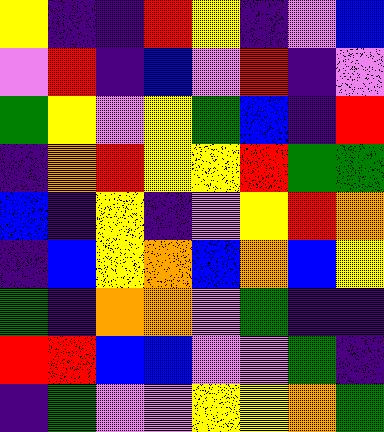[["yellow", "indigo", "indigo", "red", "yellow", "indigo", "violet", "blue"], ["violet", "red", "indigo", "blue", "violet", "red", "indigo", "violet"], ["green", "yellow", "violet", "yellow", "green", "blue", "indigo", "red"], ["indigo", "orange", "red", "yellow", "yellow", "red", "green", "green"], ["blue", "indigo", "yellow", "indigo", "violet", "yellow", "red", "orange"], ["indigo", "blue", "yellow", "orange", "blue", "orange", "blue", "yellow"], ["green", "indigo", "orange", "orange", "violet", "green", "indigo", "indigo"], ["red", "red", "blue", "blue", "violet", "violet", "green", "indigo"], ["indigo", "green", "violet", "violet", "yellow", "yellow", "orange", "green"]]